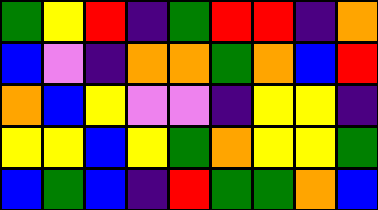[["green", "yellow", "red", "indigo", "green", "red", "red", "indigo", "orange"], ["blue", "violet", "indigo", "orange", "orange", "green", "orange", "blue", "red"], ["orange", "blue", "yellow", "violet", "violet", "indigo", "yellow", "yellow", "indigo"], ["yellow", "yellow", "blue", "yellow", "green", "orange", "yellow", "yellow", "green"], ["blue", "green", "blue", "indigo", "red", "green", "green", "orange", "blue"]]